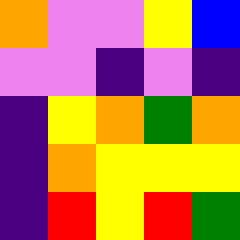[["orange", "violet", "violet", "yellow", "blue"], ["violet", "violet", "indigo", "violet", "indigo"], ["indigo", "yellow", "orange", "green", "orange"], ["indigo", "orange", "yellow", "yellow", "yellow"], ["indigo", "red", "yellow", "red", "green"]]